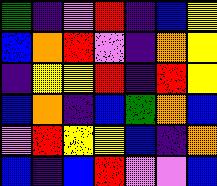[["green", "indigo", "violet", "red", "indigo", "blue", "yellow"], ["blue", "orange", "red", "violet", "indigo", "orange", "yellow"], ["indigo", "yellow", "yellow", "red", "indigo", "red", "yellow"], ["blue", "orange", "indigo", "blue", "green", "orange", "blue"], ["violet", "red", "yellow", "yellow", "blue", "indigo", "orange"], ["blue", "indigo", "blue", "red", "violet", "violet", "blue"]]